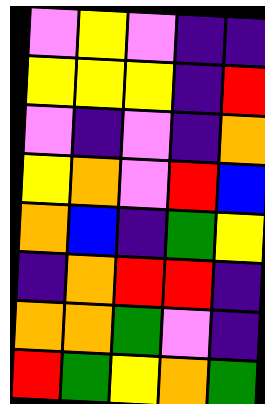[["violet", "yellow", "violet", "indigo", "indigo"], ["yellow", "yellow", "yellow", "indigo", "red"], ["violet", "indigo", "violet", "indigo", "orange"], ["yellow", "orange", "violet", "red", "blue"], ["orange", "blue", "indigo", "green", "yellow"], ["indigo", "orange", "red", "red", "indigo"], ["orange", "orange", "green", "violet", "indigo"], ["red", "green", "yellow", "orange", "green"]]